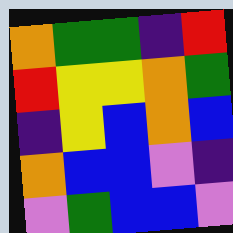[["orange", "green", "green", "indigo", "red"], ["red", "yellow", "yellow", "orange", "green"], ["indigo", "yellow", "blue", "orange", "blue"], ["orange", "blue", "blue", "violet", "indigo"], ["violet", "green", "blue", "blue", "violet"]]